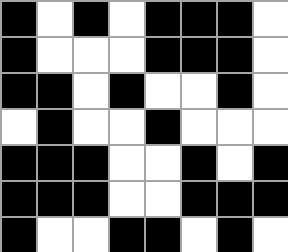[["black", "white", "black", "white", "black", "black", "black", "white"], ["black", "white", "white", "white", "black", "black", "black", "white"], ["black", "black", "white", "black", "white", "white", "black", "white"], ["white", "black", "white", "white", "black", "white", "white", "white"], ["black", "black", "black", "white", "white", "black", "white", "black"], ["black", "black", "black", "white", "white", "black", "black", "black"], ["black", "white", "white", "black", "black", "white", "black", "white"]]